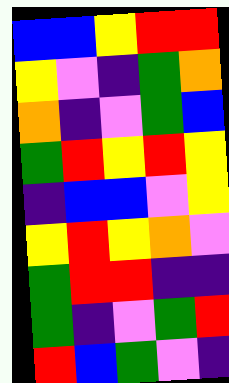[["blue", "blue", "yellow", "red", "red"], ["yellow", "violet", "indigo", "green", "orange"], ["orange", "indigo", "violet", "green", "blue"], ["green", "red", "yellow", "red", "yellow"], ["indigo", "blue", "blue", "violet", "yellow"], ["yellow", "red", "yellow", "orange", "violet"], ["green", "red", "red", "indigo", "indigo"], ["green", "indigo", "violet", "green", "red"], ["red", "blue", "green", "violet", "indigo"]]